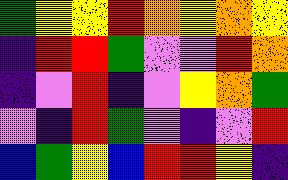[["green", "yellow", "yellow", "red", "orange", "yellow", "orange", "yellow"], ["indigo", "red", "red", "green", "violet", "violet", "red", "orange"], ["indigo", "violet", "red", "indigo", "violet", "yellow", "orange", "green"], ["violet", "indigo", "red", "green", "violet", "indigo", "violet", "red"], ["blue", "green", "yellow", "blue", "red", "red", "yellow", "indigo"]]